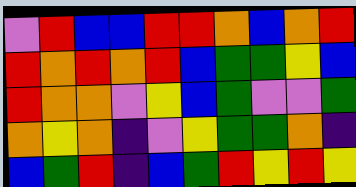[["violet", "red", "blue", "blue", "red", "red", "orange", "blue", "orange", "red"], ["red", "orange", "red", "orange", "red", "blue", "green", "green", "yellow", "blue"], ["red", "orange", "orange", "violet", "yellow", "blue", "green", "violet", "violet", "green"], ["orange", "yellow", "orange", "indigo", "violet", "yellow", "green", "green", "orange", "indigo"], ["blue", "green", "red", "indigo", "blue", "green", "red", "yellow", "red", "yellow"]]